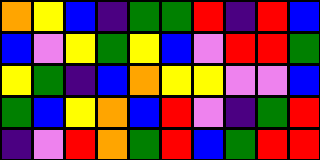[["orange", "yellow", "blue", "indigo", "green", "green", "red", "indigo", "red", "blue"], ["blue", "violet", "yellow", "green", "yellow", "blue", "violet", "red", "red", "green"], ["yellow", "green", "indigo", "blue", "orange", "yellow", "yellow", "violet", "violet", "blue"], ["green", "blue", "yellow", "orange", "blue", "red", "violet", "indigo", "green", "red"], ["indigo", "violet", "red", "orange", "green", "red", "blue", "green", "red", "red"]]